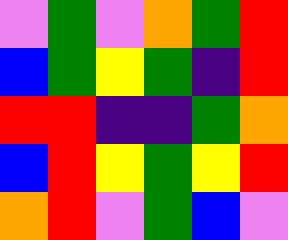[["violet", "green", "violet", "orange", "green", "red"], ["blue", "green", "yellow", "green", "indigo", "red"], ["red", "red", "indigo", "indigo", "green", "orange"], ["blue", "red", "yellow", "green", "yellow", "red"], ["orange", "red", "violet", "green", "blue", "violet"]]